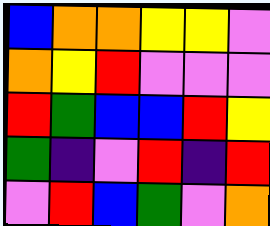[["blue", "orange", "orange", "yellow", "yellow", "violet"], ["orange", "yellow", "red", "violet", "violet", "violet"], ["red", "green", "blue", "blue", "red", "yellow"], ["green", "indigo", "violet", "red", "indigo", "red"], ["violet", "red", "blue", "green", "violet", "orange"]]